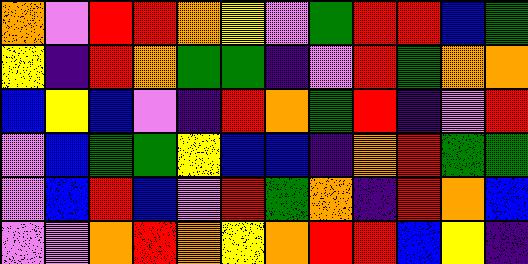[["orange", "violet", "red", "red", "orange", "yellow", "violet", "green", "red", "red", "blue", "green"], ["yellow", "indigo", "red", "orange", "green", "green", "indigo", "violet", "red", "green", "orange", "orange"], ["blue", "yellow", "blue", "violet", "indigo", "red", "orange", "green", "red", "indigo", "violet", "red"], ["violet", "blue", "green", "green", "yellow", "blue", "blue", "indigo", "orange", "red", "green", "green"], ["violet", "blue", "red", "blue", "violet", "red", "green", "orange", "indigo", "red", "orange", "blue"], ["violet", "violet", "orange", "red", "orange", "yellow", "orange", "red", "red", "blue", "yellow", "indigo"]]